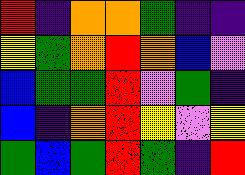[["red", "indigo", "orange", "orange", "green", "indigo", "indigo"], ["yellow", "green", "orange", "red", "orange", "blue", "violet"], ["blue", "green", "green", "red", "violet", "green", "indigo"], ["blue", "indigo", "orange", "red", "yellow", "violet", "yellow"], ["green", "blue", "green", "red", "green", "indigo", "red"]]